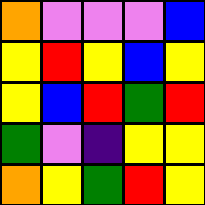[["orange", "violet", "violet", "violet", "blue"], ["yellow", "red", "yellow", "blue", "yellow"], ["yellow", "blue", "red", "green", "red"], ["green", "violet", "indigo", "yellow", "yellow"], ["orange", "yellow", "green", "red", "yellow"]]